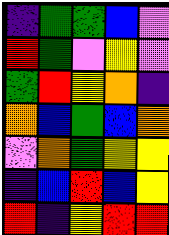[["indigo", "green", "green", "blue", "violet"], ["red", "green", "violet", "yellow", "violet"], ["green", "red", "yellow", "orange", "indigo"], ["orange", "blue", "green", "blue", "orange"], ["violet", "orange", "green", "yellow", "yellow"], ["indigo", "blue", "red", "blue", "yellow"], ["red", "indigo", "yellow", "red", "red"]]